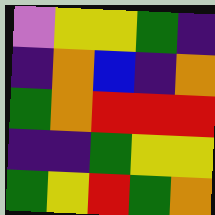[["violet", "yellow", "yellow", "green", "indigo"], ["indigo", "orange", "blue", "indigo", "orange"], ["green", "orange", "red", "red", "red"], ["indigo", "indigo", "green", "yellow", "yellow"], ["green", "yellow", "red", "green", "orange"]]